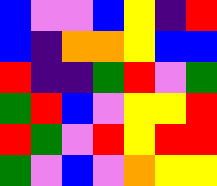[["blue", "violet", "violet", "blue", "yellow", "indigo", "red"], ["blue", "indigo", "orange", "orange", "yellow", "blue", "blue"], ["red", "indigo", "indigo", "green", "red", "violet", "green"], ["green", "red", "blue", "violet", "yellow", "yellow", "red"], ["red", "green", "violet", "red", "yellow", "red", "red"], ["green", "violet", "blue", "violet", "orange", "yellow", "yellow"]]